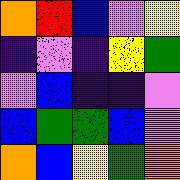[["orange", "red", "blue", "violet", "yellow"], ["indigo", "violet", "indigo", "yellow", "green"], ["violet", "blue", "indigo", "indigo", "violet"], ["blue", "green", "green", "blue", "violet"], ["orange", "blue", "yellow", "green", "orange"]]